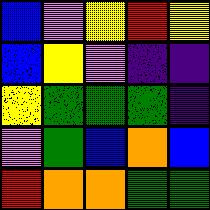[["blue", "violet", "yellow", "red", "yellow"], ["blue", "yellow", "violet", "indigo", "indigo"], ["yellow", "green", "green", "green", "indigo"], ["violet", "green", "blue", "orange", "blue"], ["red", "orange", "orange", "green", "green"]]